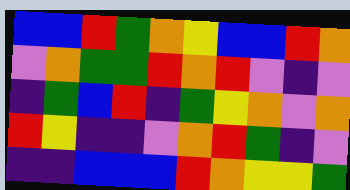[["blue", "blue", "red", "green", "orange", "yellow", "blue", "blue", "red", "orange"], ["violet", "orange", "green", "green", "red", "orange", "red", "violet", "indigo", "violet"], ["indigo", "green", "blue", "red", "indigo", "green", "yellow", "orange", "violet", "orange"], ["red", "yellow", "indigo", "indigo", "violet", "orange", "red", "green", "indigo", "violet"], ["indigo", "indigo", "blue", "blue", "blue", "red", "orange", "yellow", "yellow", "green"]]